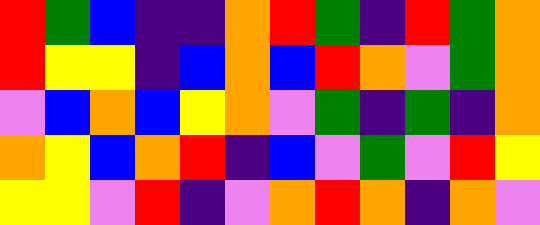[["red", "green", "blue", "indigo", "indigo", "orange", "red", "green", "indigo", "red", "green", "orange"], ["red", "yellow", "yellow", "indigo", "blue", "orange", "blue", "red", "orange", "violet", "green", "orange"], ["violet", "blue", "orange", "blue", "yellow", "orange", "violet", "green", "indigo", "green", "indigo", "orange"], ["orange", "yellow", "blue", "orange", "red", "indigo", "blue", "violet", "green", "violet", "red", "yellow"], ["yellow", "yellow", "violet", "red", "indigo", "violet", "orange", "red", "orange", "indigo", "orange", "violet"]]